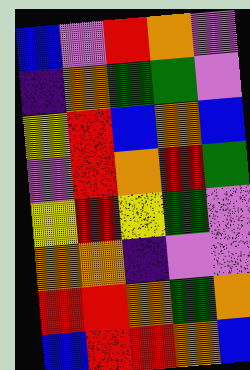[["blue", "violet", "red", "orange", "violet"], ["indigo", "orange", "green", "green", "violet"], ["yellow", "red", "blue", "orange", "blue"], ["violet", "red", "orange", "red", "green"], ["yellow", "red", "yellow", "green", "violet"], ["orange", "orange", "indigo", "violet", "violet"], ["red", "red", "orange", "green", "orange"], ["blue", "red", "red", "orange", "blue"]]